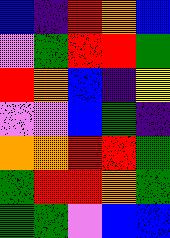[["blue", "indigo", "red", "orange", "blue"], ["violet", "green", "red", "red", "green"], ["red", "orange", "blue", "indigo", "yellow"], ["violet", "violet", "blue", "green", "indigo"], ["orange", "orange", "red", "red", "green"], ["green", "red", "red", "orange", "green"], ["green", "green", "violet", "blue", "blue"]]